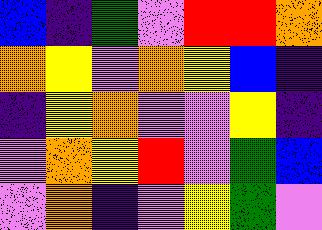[["blue", "indigo", "green", "violet", "red", "red", "orange"], ["orange", "yellow", "violet", "orange", "yellow", "blue", "indigo"], ["indigo", "yellow", "orange", "violet", "violet", "yellow", "indigo"], ["violet", "orange", "yellow", "red", "violet", "green", "blue"], ["violet", "orange", "indigo", "violet", "yellow", "green", "violet"]]